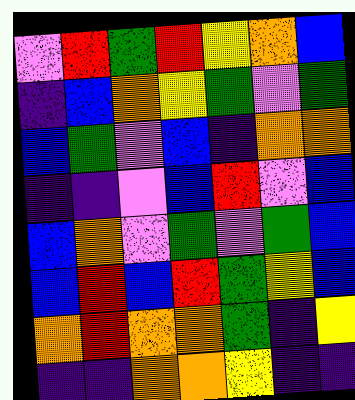[["violet", "red", "green", "red", "yellow", "orange", "blue"], ["indigo", "blue", "orange", "yellow", "green", "violet", "green"], ["blue", "green", "violet", "blue", "indigo", "orange", "orange"], ["indigo", "indigo", "violet", "blue", "red", "violet", "blue"], ["blue", "orange", "violet", "green", "violet", "green", "blue"], ["blue", "red", "blue", "red", "green", "yellow", "blue"], ["orange", "red", "orange", "orange", "green", "indigo", "yellow"], ["indigo", "indigo", "orange", "orange", "yellow", "indigo", "indigo"]]